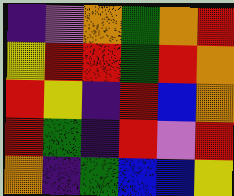[["indigo", "violet", "orange", "green", "orange", "red"], ["yellow", "red", "red", "green", "red", "orange"], ["red", "yellow", "indigo", "red", "blue", "orange"], ["red", "green", "indigo", "red", "violet", "red"], ["orange", "indigo", "green", "blue", "blue", "yellow"]]